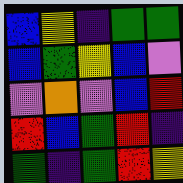[["blue", "yellow", "indigo", "green", "green"], ["blue", "green", "yellow", "blue", "violet"], ["violet", "orange", "violet", "blue", "red"], ["red", "blue", "green", "red", "indigo"], ["green", "indigo", "green", "red", "yellow"]]